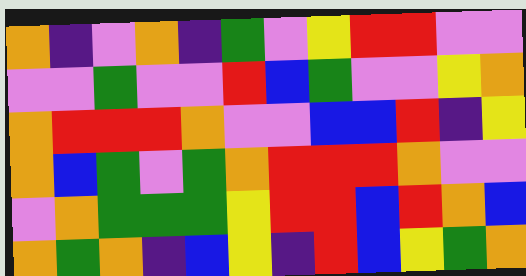[["orange", "indigo", "violet", "orange", "indigo", "green", "violet", "yellow", "red", "red", "violet", "violet"], ["violet", "violet", "green", "violet", "violet", "red", "blue", "green", "violet", "violet", "yellow", "orange"], ["orange", "red", "red", "red", "orange", "violet", "violet", "blue", "blue", "red", "indigo", "yellow"], ["orange", "blue", "green", "violet", "green", "orange", "red", "red", "red", "orange", "violet", "violet"], ["violet", "orange", "green", "green", "green", "yellow", "red", "red", "blue", "red", "orange", "blue"], ["orange", "green", "orange", "indigo", "blue", "yellow", "indigo", "red", "blue", "yellow", "green", "orange"]]